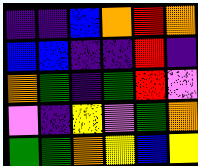[["indigo", "indigo", "blue", "orange", "red", "orange"], ["blue", "blue", "indigo", "indigo", "red", "indigo"], ["orange", "green", "indigo", "green", "red", "violet"], ["violet", "indigo", "yellow", "violet", "green", "orange"], ["green", "green", "orange", "yellow", "blue", "yellow"]]